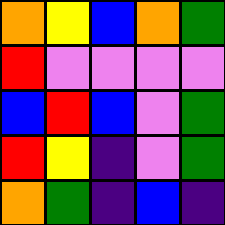[["orange", "yellow", "blue", "orange", "green"], ["red", "violet", "violet", "violet", "violet"], ["blue", "red", "blue", "violet", "green"], ["red", "yellow", "indigo", "violet", "green"], ["orange", "green", "indigo", "blue", "indigo"]]